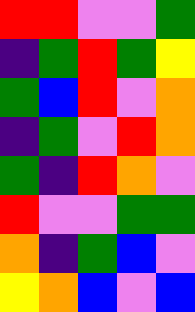[["red", "red", "violet", "violet", "green"], ["indigo", "green", "red", "green", "yellow"], ["green", "blue", "red", "violet", "orange"], ["indigo", "green", "violet", "red", "orange"], ["green", "indigo", "red", "orange", "violet"], ["red", "violet", "violet", "green", "green"], ["orange", "indigo", "green", "blue", "violet"], ["yellow", "orange", "blue", "violet", "blue"]]